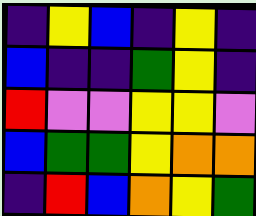[["indigo", "yellow", "blue", "indigo", "yellow", "indigo"], ["blue", "indigo", "indigo", "green", "yellow", "indigo"], ["red", "violet", "violet", "yellow", "yellow", "violet"], ["blue", "green", "green", "yellow", "orange", "orange"], ["indigo", "red", "blue", "orange", "yellow", "green"]]